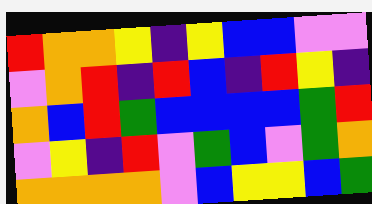[["red", "orange", "orange", "yellow", "indigo", "yellow", "blue", "blue", "violet", "violet"], ["violet", "orange", "red", "indigo", "red", "blue", "indigo", "red", "yellow", "indigo"], ["orange", "blue", "red", "green", "blue", "blue", "blue", "blue", "green", "red"], ["violet", "yellow", "indigo", "red", "violet", "green", "blue", "violet", "green", "orange"], ["orange", "orange", "orange", "orange", "violet", "blue", "yellow", "yellow", "blue", "green"]]